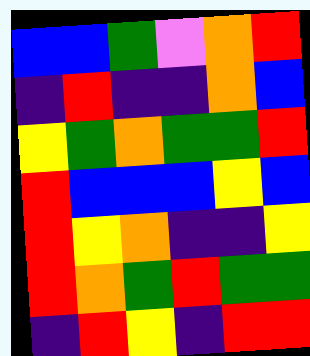[["blue", "blue", "green", "violet", "orange", "red"], ["indigo", "red", "indigo", "indigo", "orange", "blue"], ["yellow", "green", "orange", "green", "green", "red"], ["red", "blue", "blue", "blue", "yellow", "blue"], ["red", "yellow", "orange", "indigo", "indigo", "yellow"], ["red", "orange", "green", "red", "green", "green"], ["indigo", "red", "yellow", "indigo", "red", "red"]]